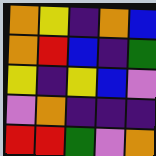[["orange", "yellow", "indigo", "orange", "blue"], ["orange", "red", "blue", "indigo", "green"], ["yellow", "indigo", "yellow", "blue", "violet"], ["violet", "orange", "indigo", "indigo", "indigo"], ["red", "red", "green", "violet", "orange"]]